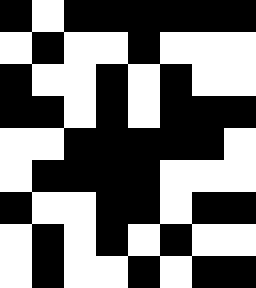[["black", "white", "black", "black", "black", "black", "black", "black"], ["white", "black", "white", "white", "black", "white", "white", "white"], ["black", "white", "white", "black", "white", "black", "white", "white"], ["black", "black", "white", "black", "white", "black", "black", "black"], ["white", "white", "black", "black", "black", "black", "black", "white"], ["white", "black", "black", "black", "black", "white", "white", "white"], ["black", "white", "white", "black", "black", "white", "black", "black"], ["white", "black", "white", "black", "white", "black", "white", "white"], ["white", "black", "white", "white", "black", "white", "black", "black"]]